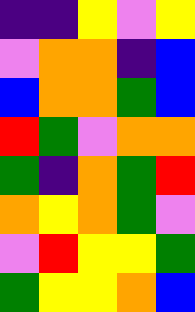[["indigo", "indigo", "yellow", "violet", "yellow"], ["violet", "orange", "orange", "indigo", "blue"], ["blue", "orange", "orange", "green", "blue"], ["red", "green", "violet", "orange", "orange"], ["green", "indigo", "orange", "green", "red"], ["orange", "yellow", "orange", "green", "violet"], ["violet", "red", "yellow", "yellow", "green"], ["green", "yellow", "yellow", "orange", "blue"]]